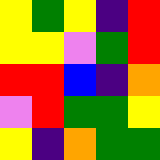[["yellow", "green", "yellow", "indigo", "red"], ["yellow", "yellow", "violet", "green", "red"], ["red", "red", "blue", "indigo", "orange"], ["violet", "red", "green", "green", "yellow"], ["yellow", "indigo", "orange", "green", "green"]]